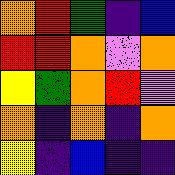[["orange", "red", "green", "indigo", "blue"], ["red", "red", "orange", "violet", "orange"], ["yellow", "green", "orange", "red", "violet"], ["orange", "indigo", "orange", "indigo", "orange"], ["yellow", "indigo", "blue", "indigo", "indigo"]]